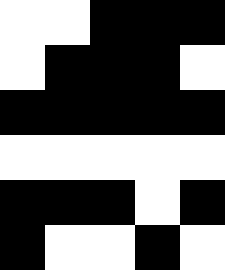[["white", "white", "black", "black", "black"], ["white", "black", "black", "black", "white"], ["black", "black", "black", "black", "black"], ["white", "white", "white", "white", "white"], ["black", "black", "black", "white", "black"], ["black", "white", "white", "black", "white"]]